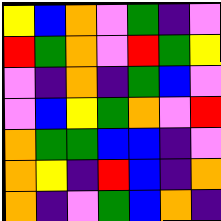[["yellow", "blue", "orange", "violet", "green", "indigo", "violet"], ["red", "green", "orange", "violet", "red", "green", "yellow"], ["violet", "indigo", "orange", "indigo", "green", "blue", "violet"], ["violet", "blue", "yellow", "green", "orange", "violet", "red"], ["orange", "green", "green", "blue", "blue", "indigo", "violet"], ["orange", "yellow", "indigo", "red", "blue", "indigo", "orange"], ["orange", "indigo", "violet", "green", "blue", "orange", "indigo"]]